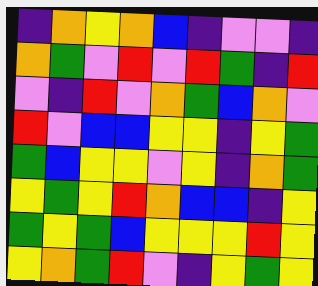[["indigo", "orange", "yellow", "orange", "blue", "indigo", "violet", "violet", "indigo"], ["orange", "green", "violet", "red", "violet", "red", "green", "indigo", "red"], ["violet", "indigo", "red", "violet", "orange", "green", "blue", "orange", "violet"], ["red", "violet", "blue", "blue", "yellow", "yellow", "indigo", "yellow", "green"], ["green", "blue", "yellow", "yellow", "violet", "yellow", "indigo", "orange", "green"], ["yellow", "green", "yellow", "red", "orange", "blue", "blue", "indigo", "yellow"], ["green", "yellow", "green", "blue", "yellow", "yellow", "yellow", "red", "yellow"], ["yellow", "orange", "green", "red", "violet", "indigo", "yellow", "green", "yellow"]]